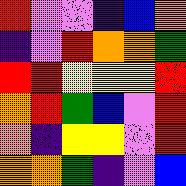[["red", "violet", "violet", "indigo", "blue", "orange"], ["indigo", "violet", "red", "orange", "orange", "green"], ["red", "red", "yellow", "yellow", "yellow", "red"], ["orange", "red", "green", "blue", "violet", "red"], ["orange", "indigo", "yellow", "yellow", "violet", "red"], ["orange", "orange", "green", "indigo", "violet", "blue"]]